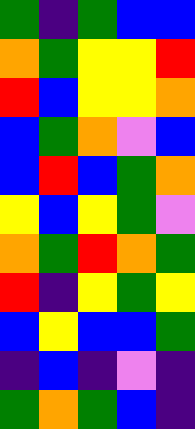[["green", "indigo", "green", "blue", "blue"], ["orange", "green", "yellow", "yellow", "red"], ["red", "blue", "yellow", "yellow", "orange"], ["blue", "green", "orange", "violet", "blue"], ["blue", "red", "blue", "green", "orange"], ["yellow", "blue", "yellow", "green", "violet"], ["orange", "green", "red", "orange", "green"], ["red", "indigo", "yellow", "green", "yellow"], ["blue", "yellow", "blue", "blue", "green"], ["indigo", "blue", "indigo", "violet", "indigo"], ["green", "orange", "green", "blue", "indigo"]]